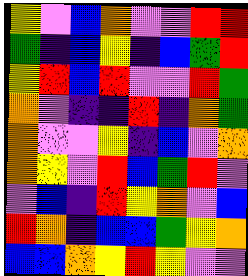[["yellow", "violet", "blue", "orange", "violet", "violet", "red", "red"], ["green", "indigo", "blue", "yellow", "indigo", "blue", "green", "red"], ["yellow", "red", "blue", "red", "violet", "violet", "red", "green"], ["orange", "violet", "indigo", "indigo", "red", "indigo", "orange", "green"], ["orange", "violet", "violet", "yellow", "indigo", "blue", "violet", "orange"], ["orange", "yellow", "violet", "red", "blue", "green", "red", "violet"], ["violet", "blue", "indigo", "red", "yellow", "orange", "violet", "blue"], ["red", "orange", "indigo", "blue", "blue", "green", "yellow", "orange"], ["blue", "blue", "orange", "yellow", "red", "yellow", "violet", "violet"]]